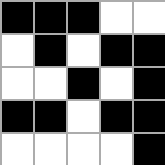[["black", "black", "black", "white", "white"], ["white", "black", "white", "black", "black"], ["white", "white", "black", "white", "black"], ["black", "black", "white", "black", "black"], ["white", "white", "white", "white", "black"]]